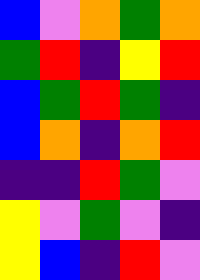[["blue", "violet", "orange", "green", "orange"], ["green", "red", "indigo", "yellow", "red"], ["blue", "green", "red", "green", "indigo"], ["blue", "orange", "indigo", "orange", "red"], ["indigo", "indigo", "red", "green", "violet"], ["yellow", "violet", "green", "violet", "indigo"], ["yellow", "blue", "indigo", "red", "violet"]]